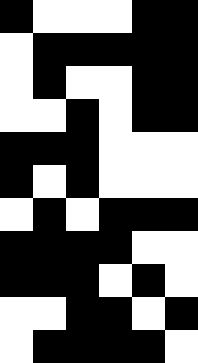[["black", "white", "white", "white", "black", "black"], ["white", "black", "black", "black", "black", "black"], ["white", "black", "white", "white", "black", "black"], ["white", "white", "black", "white", "black", "black"], ["black", "black", "black", "white", "white", "white"], ["black", "white", "black", "white", "white", "white"], ["white", "black", "white", "black", "black", "black"], ["black", "black", "black", "black", "white", "white"], ["black", "black", "black", "white", "black", "white"], ["white", "white", "black", "black", "white", "black"], ["white", "black", "black", "black", "black", "white"]]